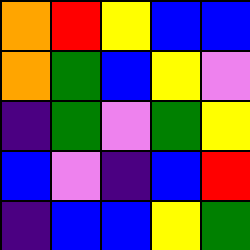[["orange", "red", "yellow", "blue", "blue"], ["orange", "green", "blue", "yellow", "violet"], ["indigo", "green", "violet", "green", "yellow"], ["blue", "violet", "indigo", "blue", "red"], ["indigo", "blue", "blue", "yellow", "green"]]